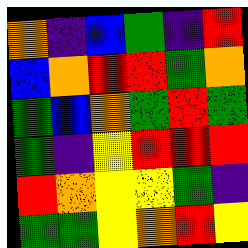[["orange", "indigo", "blue", "green", "indigo", "red"], ["blue", "orange", "red", "red", "green", "orange"], ["green", "blue", "orange", "green", "red", "green"], ["green", "indigo", "yellow", "red", "red", "red"], ["red", "orange", "yellow", "yellow", "green", "indigo"], ["green", "green", "yellow", "orange", "red", "yellow"]]